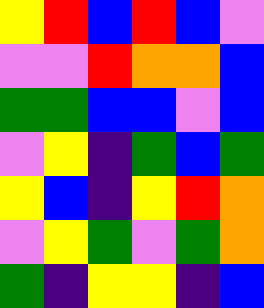[["yellow", "red", "blue", "red", "blue", "violet"], ["violet", "violet", "red", "orange", "orange", "blue"], ["green", "green", "blue", "blue", "violet", "blue"], ["violet", "yellow", "indigo", "green", "blue", "green"], ["yellow", "blue", "indigo", "yellow", "red", "orange"], ["violet", "yellow", "green", "violet", "green", "orange"], ["green", "indigo", "yellow", "yellow", "indigo", "blue"]]